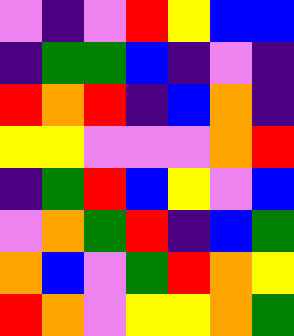[["violet", "indigo", "violet", "red", "yellow", "blue", "blue"], ["indigo", "green", "green", "blue", "indigo", "violet", "indigo"], ["red", "orange", "red", "indigo", "blue", "orange", "indigo"], ["yellow", "yellow", "violet", "violet", "violet", "orange", "red"], ["indigo", "green", "red", "blue", "yellow", "violet", "blue"], ["violet", "orange", "green", "red", "indigo", "blue", "green"], ["orange", "blue", "violet", "green", "red", "orange", "yellow"], ["red", "orange", "violet", "yellow", "yellow", "orange", "green"]]